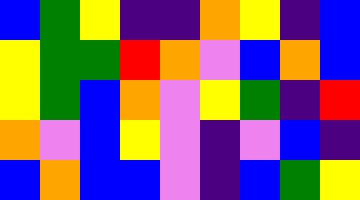[["blue", "green", "yellow", "indigo", "indigo", "orange", "yellow", "indigo", "blue"], ["yellow", "green", "green", "red", "orange", "violet", "blue", "orange", "blue"], ["yellow", "green", "blue", "orange", "violet", "yellow", "green", "indigo", "red"], ["orange", "violet", "blue", "yellow", "violet", "indigo", "violet", "blue", "indigo"], ["blue", "orange", "blue", "blue", "violet", "indigo", "blue", "green", "yellow"]]